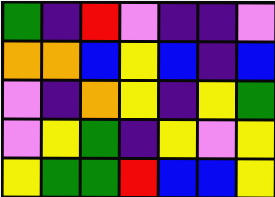[["green", "indigo", "red", "violet", "indigo", "indigo", "violet"], ["orange", "orange", "blue", "yellow", "blue", "indigo", "blue"], ["violet", "indigo", "orange", "yellow", "indigo", "yellow", "green"], ["violet", "yellow", "green", "indigo", "yellow", "violet", "yellow"], ["yellow", "green", "green", "red", "blue", "blue", "yellow"]]